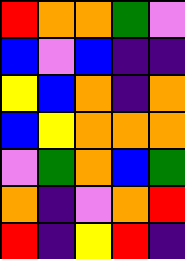[["red", "orange", "orange", "green", "violet"], ["blue", "violet", "blue", "indigo", "indigo"], ["yellow", "blue", "orange", "indigo", "orange"], ["blue", "yellow", "orange", "orange", "orange"], ["violet", "green", "orange", "blue", "green"], ["orange", "indigo", "violet", "orange", "red"], ["red", "indigo", "yellow", "red", "indigo"]]